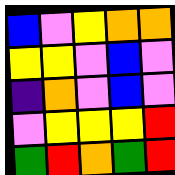[["blue", "violet", "yellow", "orange", "orange"], ["yellow", "yellow", "violet", "blue", "violet"], ["indigo", "orange", "violet", "blue", "violet"], ["violet", "yellow", "yellow", "yellow", "red"], ["green", "red", "orange", "green", "red"]]